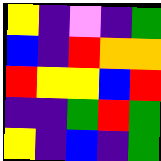[["yellow", "indigo", "violet", "indigo", "green"], ["blue", "indigo", "red", "orange", "orange"], ["red", "yellow", "yellow", "blue", "red"], ["indigo", "indigo", "green", "red", "green"], ["yellow", "indigo", "blue", "indigo", "green"]]